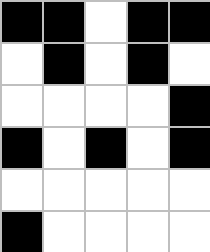[["black", "black", "white", "black", "black"], ["white", "black", "white", "black", "white"], ["white", "white", "white", "white", "black"], ["black", "white", "black", "white", "black"], ["white", "white", "white", "white", "white"], ["black", "white", "white", "white", "white"]]